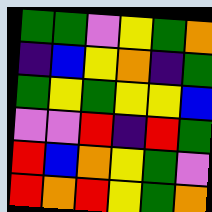[["green", "green", "violet", "yellow", "green", "orange"], ["indigo", "blue", "yellow", "orange", "indigo", "green"], ["green", "yellow", "green", "yellow", "yellow", "blue"], ["violet", "violet", "red", "indigo", "red", "green"], ["red", "blue", "orange", "yellow", "green", "violet"], ["red", "orange", "red", "yellow", "green", "orange"]]